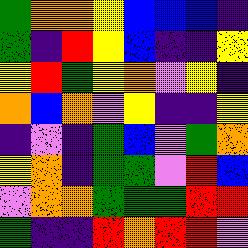[["green", "orange", "orange", "yellow", "blue", "blue", "blue", "indigo"], ["green", "indigo", "red", "yellow", "blue", "indigo", "indigo", "yellow"], ["yellow", "red", "green", "yellow", "orange", "violet", "yellow", "indigo"], ["orange", "blue", "orange", "violet", "yellow", "indigo", "indigo", "yellow"], ["indigo", "violet", "indigo", "green", "blue", "violet", "green", "orange"], ["yellow", "orange", "indigo", "green", "green", "violet", "red", "blue"], ["violet", "orange", "orange", "green", "green", "green", "red", "red"], ["green", "indigo", "indigo", "red", "orange", "red", "red", "violet"]]